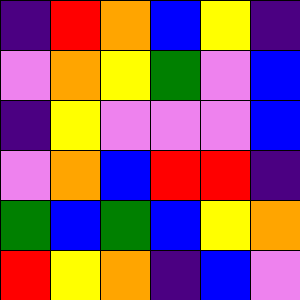[["indigo", "red", "orange", "blue", "yellow", "indigo"], ["violet", "orange", "yellow", "green", "violet", "blue"], ["indigo", "yellow", "violet", "violet", "violet", "blue"], ["violet", "orange", "blue", "red", "red", "indigo"], ["green", "blue", "green", "blue", "yellow", "orange"], ["red", "yellow", "orange", "indigo", "blue", "violet"]]